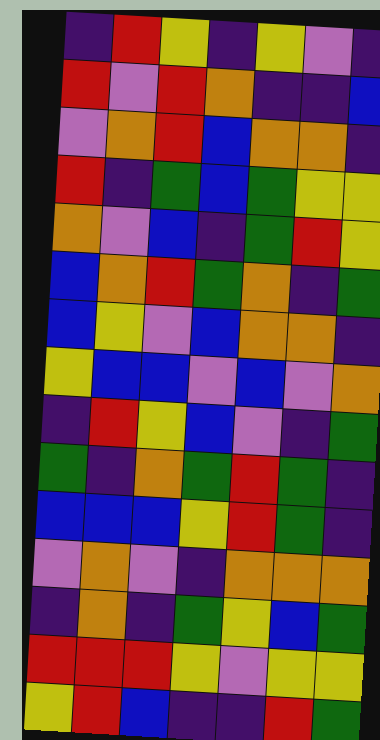[["indigo", "red", "yellow", "indigo", "yellow", "violet", "indigo"], ["red", "violet", "red", "orange", "indigo", "indigo", "blue"], ["violet", "orange", "red", "blue", "orange", "orange", "indigo"], ["red", "indigo", "green", "blue", "green", "yellow", "yellow"], ["orange", "violet", "blue", "indigo", "green", "red", "yellow"], ["blue", "orange", "red", "green", "orange", "indigo", "green"], ["blue", "yellow", "violet", "blue", "orange", "orange", "indigo"], ["yellow", "blue", "blue", "violet", "blue", "violet", "orange"], ["indigo", "red", "yellow", "blue", "violet", "indigo", "green"], ["green", "indigo", "orange", "green", "red", "green", "indigo"], ["blue", "blue", "blue", "yellow", "red", "green", "indigo"], ["violet", "orange", "violet", "indigo", "orange", "orange", "orange"], ["indigo", "orange", "indigo", "green", "yellow", "blue", "green"], ["red", "red", "red", "yellow", "violet", "yellow", "yellow"], ["yellow", "red", "blue", "indigo", "indigo", "red", "green"]]